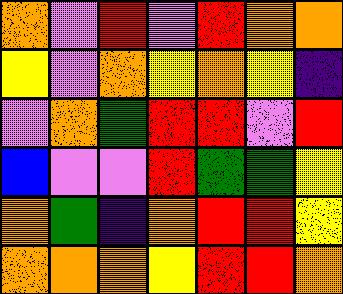[["orange", "violet", "red", "violet", "red", "orange", "orange"], ["yellow", "violet", "orange", "yellow", "orange", "yellow", "indigo"], ["violet", "orange", "green", "red", "red", "violet", "red"], ["blue", "violet", "violet", "red", "green", "green", "yellow"], ["orange", "green", "indigo", "orange", "red", "red", "yellow"], ["orange", "orange", "orange", "yellow", "red", "red", "orange"]]